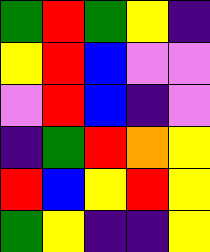[["green", "red", "green", "yellow", "indigo"], ["yellow", "red", "blue", "violet", "violet"], ["violet", "red", "blue", "indigo", "violet"], ["indigo", "green", "red", "orange", "yellow"], ["red", "blue", "yellow", "red", "yellow"], ["green", "yellow", "indigo", "indigo", "yellow"]]